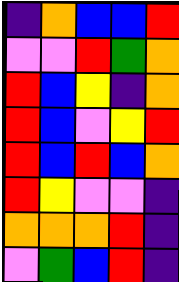[["indigo", "orange", "blue", "blue", "red"], ["violet", "violet", "red", "green", "orange"], ["red", "blue", "yellow", "indigo", "orange"], ["red", "blue", "violet", "yellow", "red"], ["red", "blue", "red", "blue", "orange"], ["red", "yellow", "violet", "violet", "indigo"], ["orange", "orange", "orange", "red", "indigo"], ["violet", "green", "blue", "red", "indigo"]]